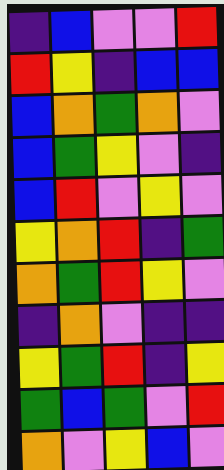[["indigo", "blue", "violet", "violet", "red"], ["red", "yellow", "indigo", "blue", "blue"], ["blue", "orange", "green", "orange", "violet"], ["blue", "green", "yellow", "violet", "indigo"], ["blue", "red", "violet", "yellow", "violet"], ["yellow", "orange", "red", "indigo", "green"], ["orange", "green", "red", "yellow", "violet"], ["indigo", "orange", "violet", "indigo", "indigo"], ["yellow", "green", "red", "indigo", "yellow"], ["green", "blue", "green", "violet", "red"], ["orange", "violet", "yellow", "blue", "violet"]]